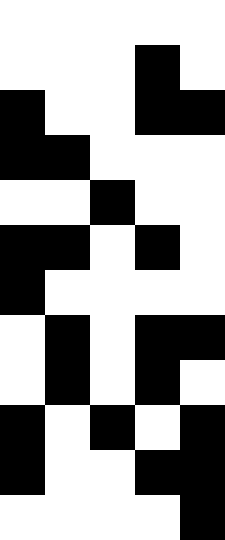[["white", "white", "white", "white", "white"], ["white", "white", "white", "black", "white"], ["black", "white", "white", "black", "black"], ["black", "black", "white", "white", "white"], ["white", "white", "black", "white", "white"], ["black", "black", "white", "black", "white"], ["black", "white", "white", "white", "white"], ["white", "black", "white", "black", "black"], ["white", "black", "white", "black", "white"], ["black", "white", "black", "white", "black"], ["black", "white", "white", "black", "black"], ["white", "white", "white", "white", "black"]]